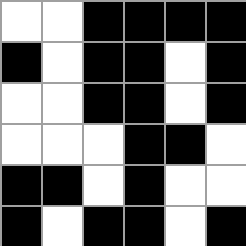[["white", "white", "black", "black", "black", "black"], ["black", "white", "black", "black", "white", "black"], ["white", "white", "black", "black", "white", "black"], ["white", "white", "white", "black", "black", "white"], ["black", "black", "white", "black", "white", "white"], ["black", "white", "black", "black", "white", "black"]]